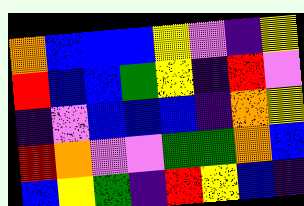[["orange", "blue", "blue", "blue", "yellow", "violet", "indigo", "yellow"], ["red", "blue", "blue", "green", "yellow", "indigo", "red", "violet"], ["indigo", "violet", "blue", "blue", "blue", "indigo", "orange", "yellow"], ["red", "orange", "violet", "violet", "green", "green", "orange", "blue"], ["blue", "yellow", "green", "indigo", "red", "yellow", "blue", "indigo"]]